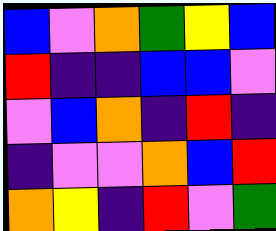[["blue", "violet", "orange", "green", "yellow", "blue"], ["red", "indigo", "indigo", "blue", "blue", "violet"], ["violet", "blue", "orange", "indigo", "red", "indigo"], ["indigo", "violet", "violet", "orange", "blue", "red"], ["orange", "yellow", "indigo", "red", "violet", "green"]]